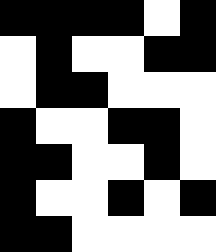[["black", "black", "black", "black", "white", "black"], ["white", "black", "white", "white", "black", "black"], ["white", "black", "black", "white", "white", "white"], ["black", "white", "white", "black", "black", "white"], ["black", "black", "white", "white", "black", "white"], ["black", "white", "white", "black", "white", "black"], ["black", "black", "white", "white", "white", "white"]]